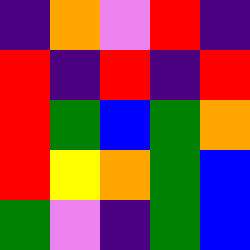[["indigo", "orange", "violet", "red", "indigo"], ["red", "indigo", "red", "indigo", "red"], ["red", "green", "blue", "green", "orange"], ["red", "yellow", "orange", "green", "blue"], ["green", "violet", "indigo", "green", "blue"]]